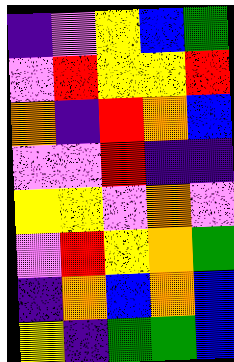[["indigo", "violet", "yellow", "blue", "green"], ["violet", "red", "yellow", "yellow", "red"], ["orange", "indigo", "red", "orange", "blue"], ["violet", "violet", "red", "indigo", "indigo"], ["yellow", "yellow", "violet", "orange", "violet"], ["violet", "red", "yellow", "orange", "green"], ["indigo", "orange", "blue", "orange", "blue"], ["yellow", "indigo", "green", "green", "blue"]]